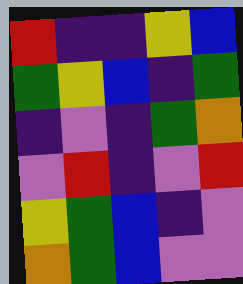[["red", "indigo", "indigo", "yellow", "blue"], ["green", "yellow", "blue", "indigo", "green"], ["indigo", "violet", "indigo", "green", "orange"], ["violet", "red", "indigo", "violet", "red"], ["yellow", "green", "blue", "indigo", "violet"], ["orange", "green", "blue", "violet", "violet"]]